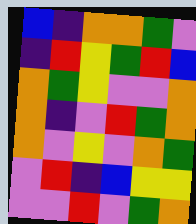[["blue", "indigo", "orange", "orange", "green", "violet"], ["indigo", "red", "yellow", "green", "red", "blue"], ["orange", "green", "yellow", "violet", "violet", "orange"], ["orange", "indigo", "violet", "red", "green", "orange"], ["orange", "violet", "yellow", "violet", "orange", "green"], ["violet", "red", "indigo", "blue", "yellow", "yellow"], ["violet", "violet", "red", "violet", "green", "orange"]]